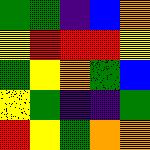[["green", "green", "indigo", "blue", "orange"], ["yellow", "red", "red", "red", "yellow"], ["green", "yellow", "orange", "green", "blue"], ["yellow", "green", "indigo", "indigo", "green"], ["red", "yellow", "green", "orange", "orange"]]